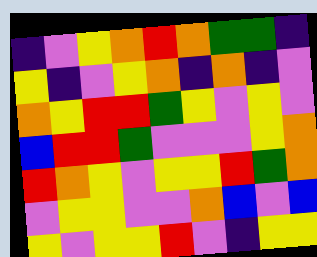[["indigo", "violet", "yellow", "orange", "red", "orange", "green", "green", "indigo"], ["yellow", "indigo", "violet", "yellow", "orange", "indigo", "orange", "indigo", "violet"], ["orange", "yellow", "red", "red", "green", "yellow", "violet", "yellow", "violet"], ["blue", "red", "red", "green", "violet", "violet", "violet", "yellow", "orange"], ["red", "orange", "yellow", "violet", "yellow", "yellow", "red", "green", "orange"], ["violet", "yellow", "yellow", "violet", "violet", "orange", "blue", "violet", "blue"], ["yellow", "violet", "yellow", "yellow", "red", "violet", "indigo", "yellow", "yellow"]]